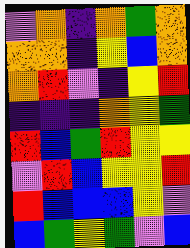[["violet", "orange", "indigo", "orange", "green", "orange"], ["orange", "orange", "indigo", "yellow", "blue", "orange"], ["orange", "red", "violet", "indigo", "yellow", "red"], ["indigo", "indigo", "indigo", "orange", "yellow", "green"], ["red", "blue", "green", "red", "yellow", "yellow"], ["violet", "red", "blue", "yellow", "yellow", "red"], ["red", "blue", "blue", "blue", "yellow", "violet"], ["blue", "green", "yellow", "green", "violet", "blue"]]